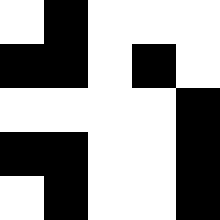[["white", "black", "white", "white", "white"], ["black", "black", "white", "black", "white"], ["white", "white", "white", "white", "black"], ["black", "black", "white", "white", "black"], ["white", "black", "white", "white", "black"]]